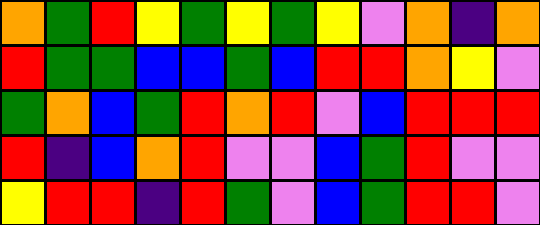[["orange", "green", "red", "yellow", "green", "yellow", "green", "yellow", "violet", "orange", "indigo", "orange"], ["red", "green", "green", "blue", "blue", "green", "blue", "red", "red", "orange", "yellow", "violet"], ["green", "orange", "blue", "green", "red", "orange", "red", "violet", "blue", "red", "red", "red"], ["red", "indigo", "blue", "orange", "red", "violet", "violet", "blue", "green", "red", "violet", "violet"], ["yellow", "red", "red", "indigo", "red", "green", "violet", "blue", "green", "red", "red", "violet"]]